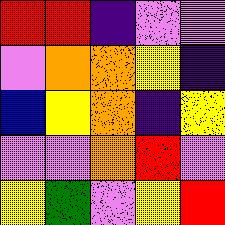[["red", "red", "indigo", "violet", "violet"], ["violet", "orange", "orange", "yellow", "indigo"], ["blue", "yellow", "orange", "indigo", "yellow"], ["violet", "violet", "orange", "red", "violet"], ["yellow", "green", "violet", "yellow", "red"]]